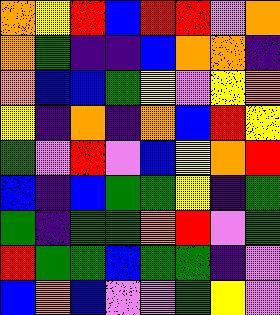[["orange", "yellow", "red", "blue", "red", "red", "violet", "orange"], ["orange", "green", "indigo", "indigo", "blue", "orange", "orange", "indigo"], ["orange", "blue", "blue", "green", "yellow", "violet", "yellow", "orange"], ["yellow", "indigo", "orange", "indigo", "orange", "blue", "red", "yellow"], ["green", "violet", "red", "violet", "blue", "yellow", "orange", "red"], ["blue", "indigo", "blue", "green", "green", "yellow", "indigo", "green"], ["green", "indigo", "green", "green", "orange", "red", "violet", "green"], ["red", "green", "green", "blue", "green", "green", "indigo", "violet"], ["blue", "orange", "blue", "violet", "violet", "green", "yellow", "violet"]]